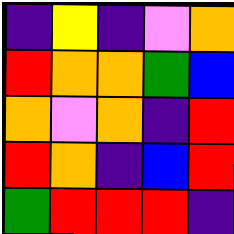[["indigo", "yellow", "indigo", "violet", "orange"], ["red", "orange", "orange", "green", "blue"], ["orange", "violet", "orange", "indigo", "red"], ["red", "orange", "indigo", "blue", "red"], ["green", "red", "red", "red", "indigo"]]